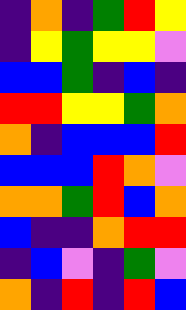[["indigo", "orange", "indigo", "green", "red", "yellow"], ["indigo", "yellow", "green", "yellow", "yellow", "violet"], ["blue", "blue", "green", "indigo", "blue", "indigo"], ["red", "red", "yellow", "yellow", "green", "orange"], ["orange", "indigo", "blue", "blue", "blue", "red"], ["blue", "blue", "blue", "red", "orange", "violet"], ["orange", "orange", "green", "red", "blue", "orange"], ["blue", "indigo", "indigo", "orange", "red", "red"], ["indigo", "blue", "violet", "indigo", "green", "violet"], ["orange", "indigo", "red", "indigo", "red", "blue"]]